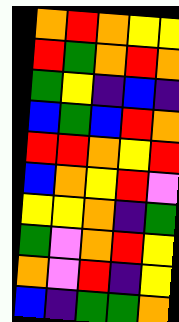[["orange", "red", "orange", "yellow", "yellow"], ["red", "green", "orange", "red", "orange"], ["green", "yellow", "indigo", "blue", "indigo"], ["blue", "green", "blue", "red", "orange"], ["red", "red", "orange", "yellow", "red"], ["blue", "orange", "yellow", "red", "violet"], ["yellow", "yellow", "orange", "indigo", "green"], ["green", "violet", "orange", "red", "yellow"], ["orange", "violet", "red", "indigo", "yellow"], ["blue", "indigo", "green", "green", "orange"]]